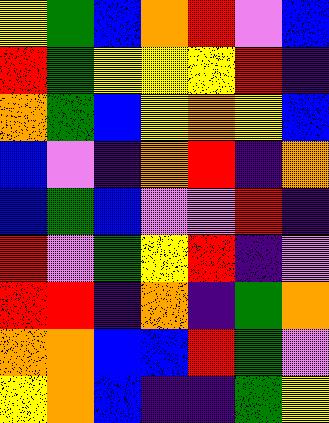[["yellow", "green", "blue", "orange", "red", "violet", "blue"], ["red", "green", "yellow", "yellow", "yellow", "red", "indigo"], ["orange", "green", "blue", "yellow", "orange", "yellow", "blue"], ["blue", "violet", "indigo", "orange", "red", "indigo", "orange"], ["blue", "green", "blue", "violet", "violet", "red", "indigo"], ["red", "violet", "green", "yellow", "red", "indigo", "violet"], ["red", "red", "indigo", "orange", "indigo", "green", "orange"], ["orange", "orange", "blue", "blue", "red", "green", "violet"], ["yellow", "orange", "blue", "indigo", "indigo", "green", "yellow"]]